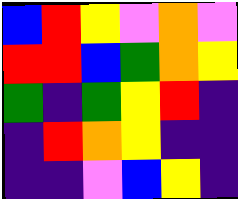[["blue", "red", "yellow", "violet", "orange", "violet"], ["red", "red", "blue", "green", "orange", "yellow"], ["green", "indigo", "green", "yellow", "red", "indigo"], ["indigo", "red", "orange", "yellow", "indigo", "indigo"], ["indigo", "indigo", "violet", "blue", "yellow", "indigo"]]